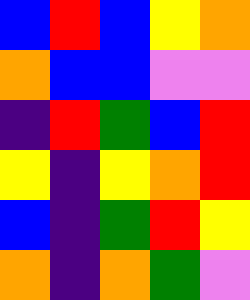[["blue", "red", "blue", "yellow", "orange"], ["orange", "blue", "blue", "violet", "violet"], ["indigo", "red", "green", "blue", "red"], ["yellow", "indigo", "yellow", "orange", "red"], ["blue", "indigo", "green", "red", "yellow"], ["orange", "indigo", "orange", "green", "violet"]]